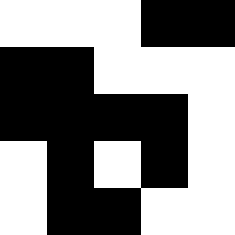[["white", "white", "white", "black", "black"], ["black", "black", "white", "white", "white"], ["black", "black", "black", "black", "white"], ["white", "black", "white", "black", "white"], ["white", "black", "black", "white", "white"]]